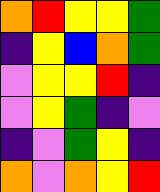[["orange", "red", "yellow", "yellow", "green"], ["indigo", "yellow", "blue", "orange", "green"], ["violet", "yellow", "yellow", "red", "indigo"], ["violet", "yellow", "green", "indigo", "violet"], ["indigo", "violet", "green", "yellow", "indigo"], ["orange", "violet", "orange", "yellow", "red"]]